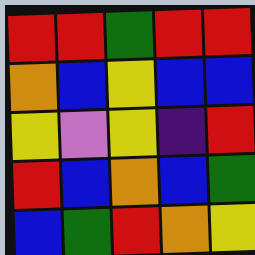[["red", "red", "green", "red", "red"], ["orange", "blue", "yellow", "blue", "blue"], ["yellow", "violet", "yellow", "indigo", "red"], ["red", "blue", "orange", "blue", "green"], ["blue", "green", "red", "orange", "yellow"]]